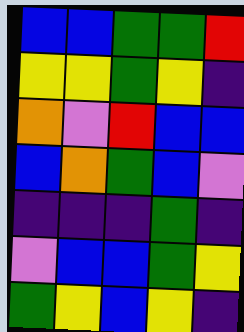[["blue", "blue", "green", "green", "red"], ["yellow", "yellow", "green", "yellow", "indigo"], ["orange", "violet", "red", "blue", "blue"], ["blue", "orange", "green", "blue", "violet"], ["indigo", "indigo", "indigo", "green", "indigo"], ["violet", "blue", "blue", "green", "yellow"], ["green", "yellow", "blue", "yellow", "indigo"]]